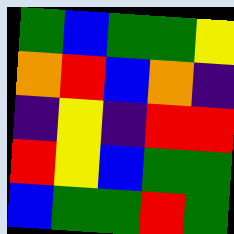[["green", "blue", "green", "green", "yellow"], ["orange", "red", "blue", "orange", "indigo"], ["indigo", "yellow", "indigo", "red", "red"], ["red", "yellow", "blue", "green", "green"], ["blue", "green", "green", "red", "green"]]